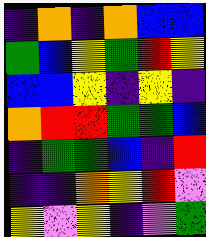[["indigo", "orange", "indigo", "orange", "blue", "blue"], ["green", "blue", "yellow", "green", "red", "yellow"], ["blue", "blue", "yellow", "indigo", "yellow", "indigo"], ["orange", "red", "red", "green", "green", "blue"], ["indigo", "green", "green", "blue", "indigo", "red"], ["indigo", "indigo", "orange", "yellow", "red", "violet"], ["yellow", "violet", "yellow", "indigo", "violet", "green"]]